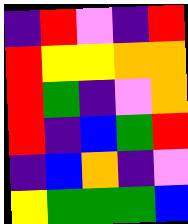[["indigo", "red", "violet", "indigo", "red"], ["red", "yellow", "yellow", "orange", "orange"], ["red", "green", "indigo", "violet", "orange"], ["red", "indigo", "blue", "green", "red"], ["indigo", "blue", "orange", "indigo", "violet"], ["yellow", "green", "green", "green", "blue"]]